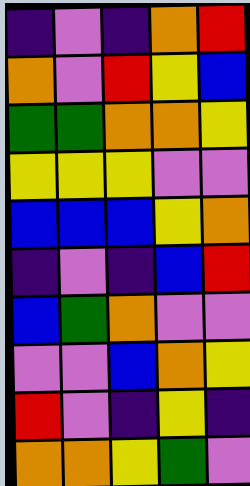[["indigo", "violet", "indigo", "orange", "red"], ["orange", "violet", "red", "yellow", "blue"], ["green", "green", "orange", "orange", "yellow"], ["yellow", "yellow", "yellow", "violet", "violet"], ["blue", "blue", "blue", "yellow", "orange"], ["indigo", "violet", "indigo", "blue", "red"], ["blue", "green", "orange", "violet", "violet"], ["violet", "violet", "blue", "orange", "yellow"], ["red", "violet", "indigo", "yellow", "indigo"], ["orange", "orange", "yellow", "green", "violet"]]